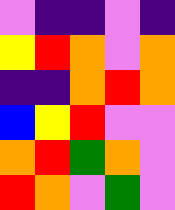[["violet", "indigo", "indigo", "violet", "indigo"], ["yellow", "red", "orange", "violet", "orange"], ["indigo", "indigo", "orange", "red", "orange"], ["blue", "yellow", "red", "violet", "violet"], ["orange", "red", "green", "orange", "violet"], ["red", "orange", "violet", "green", "violet"]]